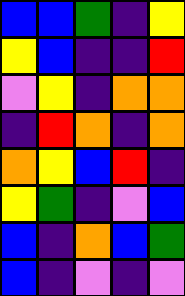[["blue", "blue", "green", "indigo", "yellow"], ["yellow", "blue", "indigo", "indigo", "red"], ["violet", "yellow", "indigo", "orange", "orange"], ["indigo", "red", "orange", "indigo", "orange"], ["orange", "yellow", "blue", "red", "indigo"], ["yellow", "green", "indigo", "violet", "blue"], ["blue", "indigo", "orange", "blue", "green"], ["blue", "indigo", "violet", "indigo", "violet"]]